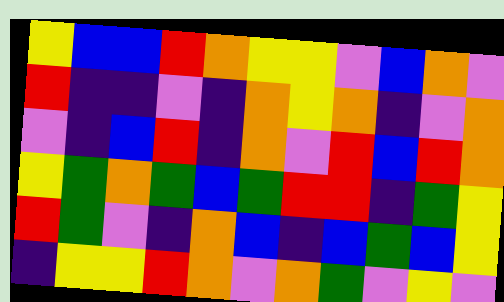[["yellow", "blue", "blue", "red", "orange", "yellow", "yellow", "violet", "blue", "orange", "violet"], ["red", "indigo", "indigo", "violet", "indigo", "orange", "yellow", "orange", "indigo", "violet", "orange"], ["violet", "indigo", "blue", "red", "indigo", "orange", "violet", "red", "blue", "red", "orange"], ["yellow", "green", "orange", "green", "blue", "green", "red", "red", "indigo", "green", "yellow"], ["red", "green", "violet", "indigo", "orange", "blue", "indigo", "blue", "green", "blue", "yellow"], ["indigo", "yellow", "yellow", "red", "orange", "violet", "orange", "green", "violet", "yellow", "violet"]]